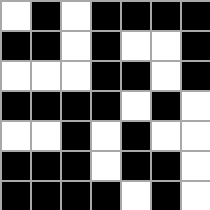[["white", "black", "white", "black", "black", "black", "black"], ["black", "black", "white", "black", "white", "white", "black"], ["white", "white", "white", "black", "black", "white", "black"], ["black", "black", "black", "black", "white", "black", "white"], ["white", "white", "black", "white", "black", "white", "white"], ["black", "black", "black", "white", "black", "black", "white"], ["black", "black", "black", "black", "white", "black", "white"]]